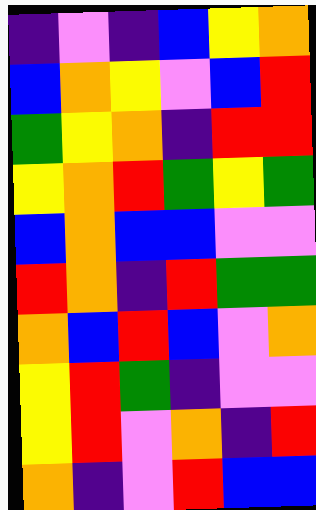[["indigo", "violet", "indigo", "blue", "yellow", "orange"], ["blue", "orange", "yellow", "violet", "blue", "red"], ["green", "yellow", "orange", "indigo", "red", "red"], ["yellow", "orange", "red", "green", "yellow", "green"], ["blue", "orange", "blue", "blue", "violet", "violet"], ["red", "orange", "indigo", "red", "green", "green"], ["orange", "blue", "red", "blue", "violet", "orange"], ["yellow", "red", "green", "indigo", "violet", "violet"], ["yellow", "red", "violet", "orange", "indigo", "red"], ["orange", "indigo", "violet", "red", "blue", "blue"]]